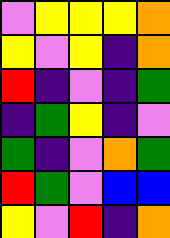[["violet", "yellow", "yellow", "yellow", "orange"], ["yellow", "violet", "yellow", "indigo", "orange"], ["red", "indigo", "violet", "indigo", "green"], ["indigo", "green", "yellow", "indigo", "violet"], ["green", "indigo", "violet", "orange", "green"], ["red", "green", "violet", "blue", "blue"], ["yellow", "violet", "red", "indigo", "orange"]]